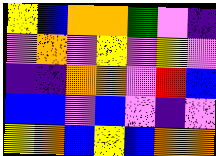[["yellow", "blue", "orange", "orange", "green", "violet", "indigo"], ["violet", "orange", "violet", "yellow", "violet", "yellow", "violet"], ["indigo", "indigo", "orange", "orange", "violet", "red", "blue"], ["blue", "blue", "violet", "blue", "violet", "indigo", "violet"], ["yellow", "orange", "blue", "yellow", "blue", "orange", "orange"]]